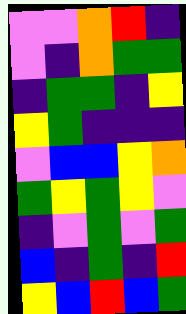[["violet", "violet", "orange", "red", "indigo"], ["violet", "indigo", "orange", "green", "green"], ["indigo", "green", "green", "indigo", "yellow"], ["yellow", "green", "indigo", "indigo", "indigo"], ["violet", "blue", "blue", "yellow", "orange"], ["green", "yellow", "green", "yellow", "violet"], ["indigo", "violet", "green", "violet", "green"], ["blue", "indigo", "green", "indigo", "red"], ["yellow", "blue", "red", "blue", "green"]]